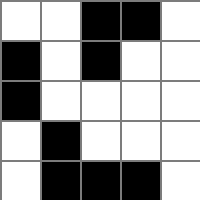[["white", "white", "black", "black", "white"], ["black", "white", "black", "white", "white"], ["black", "white", "white", "white", "white"], ["white", "black", "white", "white", "white"], ["white", "black", "black", "black", "white"]]